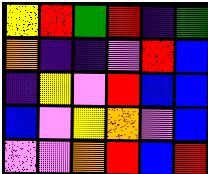[["yellow", "red", "green", "red", "indigo", "green"], ["orange", "indigo", "indigo", "violet", "red", "blue"], ["indigo", "yellow", "violet", "red", "blue", "blue"], ["blue", "violet", "yellow", "orange", "violet", "blue"], ["violet", "violet", "orange", "red", "blue", "red"]]